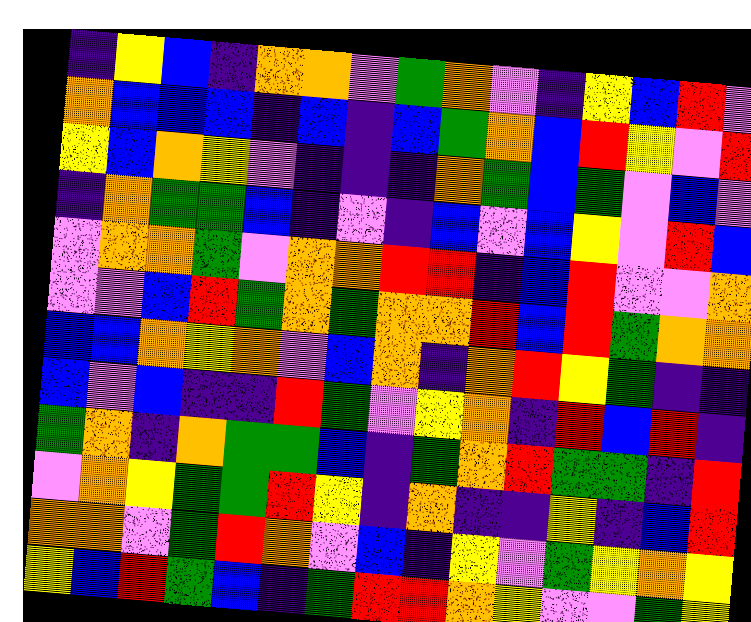[["indigo", "yellow", "blue", "indigo", "orange", "orange", "violet", "green", "orange", "violet", "indigo", "yellow", "blue", "red", "violet"], ["orange", "blue", "blue", "blue", "indigo", "blue", "indigo", "blue", "green", "orange", "blue", "red", "yellow", "violet", "red"], ["yellow", "blue", "orange", "yellow", "violet", "indigo", "indigo", "indigo", "orange", "green", "blue", "green", "violet", "blue", "violet"], ["indigo", "orange", "green", "green", "blue", "indigo", "violet", "indigo", "blue", "violet", "blue", "yellow", "violet", "red", "blue"], ["violet", "orange", "orange", "green", "violet", "orange", "orange", "red", "red", "indigo", "blue", "red", "violet", "violet", "orange"], ["violet", "violet", "blue", "red", "green", "orange", "green", "orange", "orange", "red", "blue", "red", "green", "orange", "orange"], ["blue", "blue", "orange", "yellow", "orange", "violet", "blue", "orange", "indigo", "orange", "red", "yellow", "green", "indigo", "indigo"], ["blue", "violet", "blue", "indigo", "indigo", "red", "green", "violet", "yellow", "orange", "indigo", "red", "blue", "red", "indigo"], ["green", "orange", "indigo", "orange", "green", "green", "blue", "indigo", "green", "orange", "red", "green", "green", "indigo", "red"], ["violet", "orange", "yellow", "green", "green", "red", "yellow", "indigo", "orange", "indigo", "indigo", "yellow", "indigo", "blue", "red"], ["orange", "orange", "violet", "green", "red", "orange", "violet", "blue", "indigo", "yellow", "violet", "green", "yellow", "orange", "yellow"], ["yellow", "blue", "red", "green", "blue", "indigo", "green", "red", "red", "orange", "yellow", "violet", "violet", "green", "yellow"]]